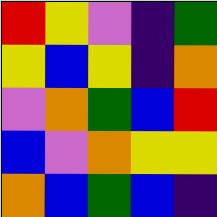[["red", "yellow", "violet", "indigo", "green"], ["yellow", "blue", "yellow", "indigo", "orange"], ["violet", "orange", "green", "blue", "red"], ["blue", "violet", "orange", "yellow", "yellow"], ["orange", "blue", "green", "blue", "indigo"]]